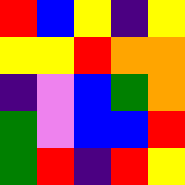[["red", "blue", "yellow", "indigo", "yellow"], ["yellow", "yellow", "red", "orange", "orange"], ["indigo", "violet", "blue", "green", "orange"], ["green", "violet", "blue", "blue", "red"], ["green", "red", "indigo", "red", "yellow"]]